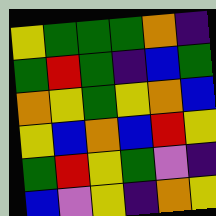[["yellow", "green", "green", "green", "orange", "indigo"], ["green", "red", "green", "indigo", "blue", "green"], ["orange", "yellow", "green", "yellow", "orange", "blue"], ["yellow", "blue", "orange", "blue", "red", "yellow"], ["green", "red", "yellow", "green", "violet", "indigo"], ["blue", "violet", "yellow", "indigo", "orange", "yellow"]]